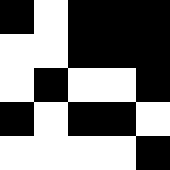[["black", "white", "black", "black", "black"], ["white", "white", "black", "black", "black"], ["white", "black", "white", "white", "black"], ["black", "white", "black", "black", "white"], ["white", "white", "white", "white", "black"]]